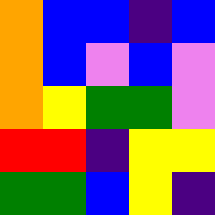[["orange", "blue", "blue", "indigo", "blue"], ["orange", "blue", "violet", "blue", "violet"], ["orange", "yellow", "green", "green", "violet"], ["red", "red", "indigo", "yellow", "yellow"], ["green", "green", "blue", "yellow", "indigo"]]